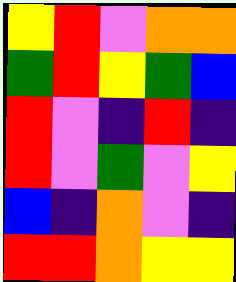[["yellow", "red", "violet", "orange", "orange"], ["green", "red", "yellow", "green", "blue"], ["red", "violet", "indigo", "red", "indigo"], ["red", "violet", "green", "violet", "yellow"], ["blue", "indigo", "orange", "violet", "indigo"], ["red", "red", "orange", "yellow", "yellow"]]